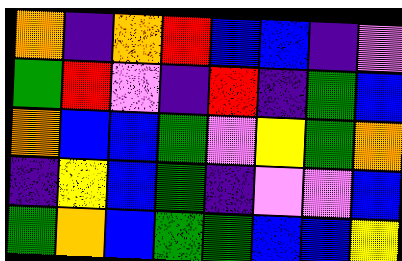[["orange", "indigo", "orange", "red", "blue", "blue", "indigo", "violet"], ["green", "red", "violet", "indigo", "red", "indigo", "green", "blue"], ["orange", "blue", "blue", "green", "violet", "yellow", "green", "orange"], ["indigo", "yellow", "blue", "green", "indigo", "violet", "violet", "blue"], ["green", "orange", "blue", "green", "green", "blue", "blue", "yellow"]]